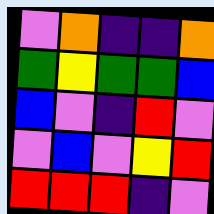[["violet", "orange", "indigo", "indigo", "orange"], ["green", "yellow", "green", "green", "blue"], ["blue", "violet", "indigo", "red", "violet"], ["violet", "blue", "violet", "yellow", "red"], ["red", "red", "red", "indigo", "violet"]]